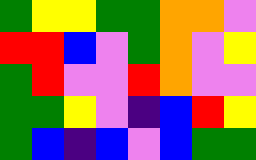[["green", "yellow", "yellow", "green", "green", "orange", "orange", "violet"], ["red", "red", "blue", "violet", "green", "orange", "violet", "yellow"], ["green", "red", "violet", "violet", "red", "orange", "violet", "violet"], ["green", "green", "yellow", "violet", "indigo", "blue", "red", "yellow"], ["green", "blue", "indigo", "blue", "violet", "blue", "green", "green"]]